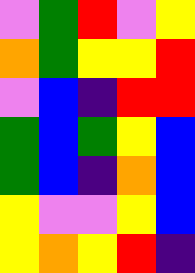[["violet", "green", "red", "violet", "yellow"], ["orange", "green", "yellow", "yellow", "red"], ["violet", "blue", "indigo", "red", "red"], ["green", "blue", "green", "yellow", "blue"], ["green", "blue", "indigo", "orange", "blue"], ["yellow", "violet", "violet", "yellow", "blue"], ["yellow", "orange", "yellow", "red", "indigo"]]